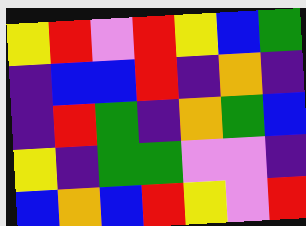[["yellow", "red", "violet", "red", "yellow", "blue", "green"], ["indigo", "blue", "blue", "red", "indigo", "orange", "indigo"], ["indigo", "red", "green", "indigo", "orange", "green", "blue"], ["yellow", "indigo", "green", "green", "violet", "violet", "indigo"], ["blue", "orange", "blue", "red", "yellow", "violet", "red"]]